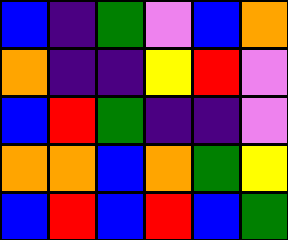[["blue", "indigo", "green", "violet", "blue", "orange"], ["orange", "indigo", "indigo", "yellow", "red", "violet"], ["blue", "red", "green", "indigo", "indigo", "violet"], ["orange", "orange", "blue", "orange", "green", "yellow"], ["blue", "red", "blue", "red", "blue", "green"]]